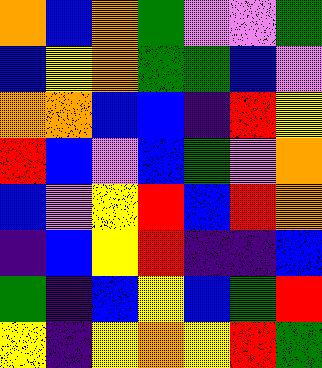[["orange", "blue", "orange", "green", "violet", "violet", "green"], ["blue", "yellow", "orange", "green", "green", "blue", "violet"], ["orange", "orange", "blue", "blue", "indigo", "red", "yellow"], ["red", "blue", "violet", "blue", "green", "violet", "orange"], ["blue", "violet", "yellow", "red", "blue", "red", "orange"], ["indigo", "blue", "yellow", "red", "indigo", "indigo", "blue"], ["green", "indigo", "blue", "yellow", "blue", "green", "red"], ["yellow", "indigo", "yellow", "orange", "yellow", "red", "green"]]